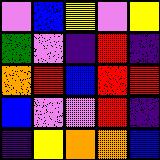[["violet", "blue", "yellow", "violet", "yellow"], ["green", "violet", "indigo", "red", "indigo"], ["orange", "red", "blue", "red", "red"], ["blue", "violet", "violet", "red", "indigo"], ["indigo", "yellow", "orange", "orange", "blue"]]